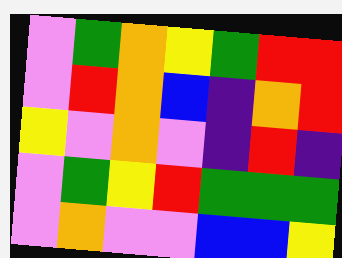[["violet", "green", "orange", "yellow", "green", "red", "red"], ["violet", "red", "orange", "blue", "indigo", "orange", "red"], ["yellow", "violet", "orange", "violet", "indigo", "red", "indigo"], ["violet", "green", "yellow", "red", "green", "green", "green"], ["violet", "orange", "violet", "violet", "blue", "blue", "yellow"]]